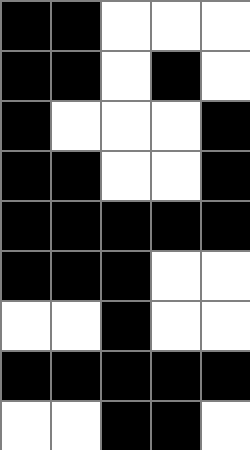[["black", "black", "white", "white", "white"], ["black", "black", "white", "black", "white"], ["black", "white", "white", "white", "black"], ["black", "black", "white", "white", "black"], ["black", "black", "black", "black", "black"], ["black", "black", "black", "white", "white"], ["white", "white", "black", "white", "white"], ["black", "black", "black", "black", "black"], ["white", "white", "black", "black", "white"]]